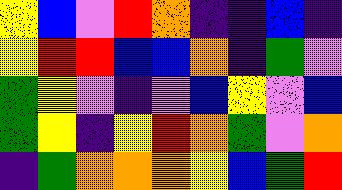[["yellow", "blue", "violet", "red", "orange", "indigo", "indigo", "blue", "indigo"], ["yellow", "red", "red", "blue", "blue", "orange", "indigo", "green", "violet"], ["green", "yellow", "violet", "indigo", "violet", "blue", "yellow", "violet", "blue"], ["green", "yellow", "indigo", "yellow", "red", "orange", "green", "violet", "orange"], ["indigo", "green", "orange", "orange", "orange", "yellow", "blue", "green", "red"]]